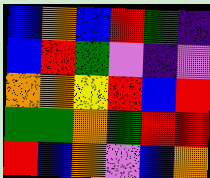[["blue", "orange", "blue", "red", "green", "indigo"], ["blue", "red", "green", "violet", "indigo", "violet"], ["orange", "orange", "yellow", "red", "blue", "red"], ["green", "green", "orange", "green", "red", "red"], ["red", "blue", "orange", "violet", "blue", "orange"]]